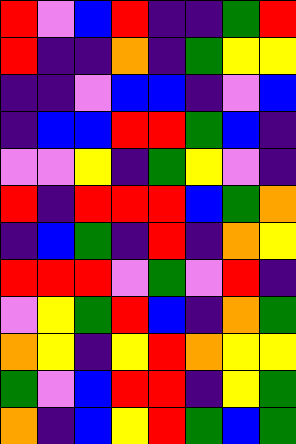[["red", "violet", "blue", "red", "indigo", "indigo", "green", "red"], ["red", "indigo", "indigo", "orange", "indigo", "green", "yellow", "yellow"], ["indigo", "indigo", "violet", "blue", "blue", "indigo", "violet", "blue"], ["indigo", "blue", "blue", "red", "red", "green", "blue", "indigo"], ["violet", "violet", "yellow", "indigo", "green", "yellow", "violet", "indigo"], ["red", "indigo", "red", "red", "red", "blue", "green", "orange"], ["indigo", "blue", "green", "indigo", "red", "indigo", "orange", "yellow"], ["red", "red", "red", "violet", "green", "violet", "red", "indigo"], ["violet", "yellow", "green", "red", "blue", "indigo", "orange", "green"], ["orange", "yellow", "indigo", "yellow", "red", "orange", "yellow", "yellow"], ["green", "violet", "blue", "red", "red", "indigo", "yellow", "green"], ["orange", "indigo", "blue", "yellow", "red", "green", "blue", "green"]]